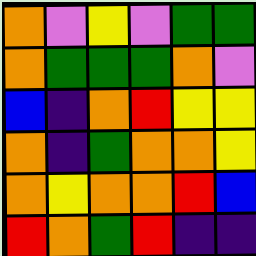[["orange", "violet", "yellow", "violet", "green", "green"], ["orange", "green", "green", "green", "orange", "violet"], ["blue", "indigo", "orange", "red", "yellow", "yellow"], ["orange", "indigo", "green", "orange", "orange", "yellow"], ["orange", "yellow", "orange", "orange", "red", "blue"], ["red", "orange", "green", "red", "indigo", "indigo"]]